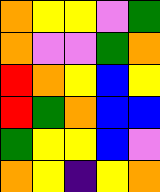[["orange", "yellow", "yellow", "violet", "green"], ["orange", "violet", "violet", "green", "orange"], ["red", "orange", "yellow", "blue", "yellow"], ["red", "green", "orange", "blue", "blue"], ["green", "yellow", "yellow", "blue", "violet"], ["orange", "yellow", "indigo", "yellow", "orange"]]